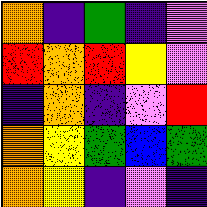[["orange", "indigo", "green", "indigo", "violet"], ["red", "orange", "red", "yellow", "violet"], ["indigo", "orange", "indigo", "violet", "red"], ["orange", "yellow", "green", "blue", "green"], ["orange", "yellow", "indigo", "violet", "indigo"]]